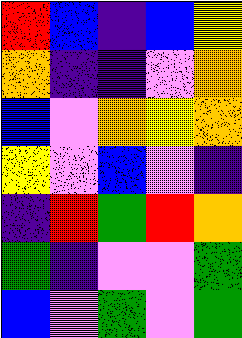[["red", "blue", "indigo", "blue", "yellow"], ["orange", "indigo", "indigo", "violet", "orange"], ["blue", "violet", "orange", "yellow", "orange"], ["yellow", "violet", "blue", "violet", "indigo"], ["indigo", "red", "green", "red", "orange"], ["green", "indigo", "violet", "violet", "green"], ["blue", "violet", "green", "violet", "green"]]